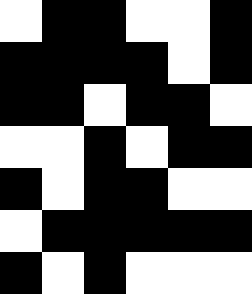[["white", "black", "black", "white", "white", "black"], ["black", "black", "black", "black", "white", "black"], ["black", "black", "white", "black", "black", "white"], ["white", "white", "black", "white", "black", "black"], ["black", "white", "black", "black", "white", "white"], ["white", "black", "black", "black", "black", "black"], ["black", "white", "black", "white", "white", "white"]]